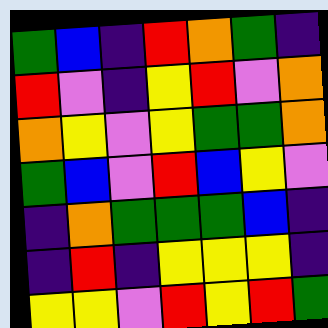[["green", "blue", "indigo", "red", "orange", "green", "indigo"], ["red", "violet", "indigo", "yellow", "red", "violet", "orange"], ["orange", "yellow", "violet", "yellow", "green", "green", "orange"], ["green", "blue", "violet", "red", "blue", "yellow", "violet"], ["indigo", "orange", "green", "green", "green", "blue", "indigo"], ["indigo", "red", "indigo", "yellow", "yellow", "yellow", "indigo"], ["yellow", "yellow", "violet", "red", "yellow", "red", "green"]]